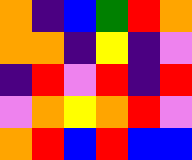[["orange", "indigo", "blue", "green", "red", "orange"], ["orange", "orange", "indigo", "yellow", "indigo", "violet"], ["indigo", "red", "violet", "red", "indigo", "red"], ["violet", "orange", "yellow", "orange", "red", "violet"], ["orange", "red", "blue", "red", "blue", "blue"]]